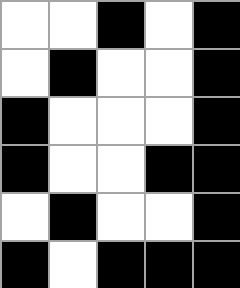[["white", "white", "black", "white", "black"], ["white", "black", "white", "white", "black"], ["black", "white", "white", "white", "black"], ["black", "white", "white", "black", "black"], ["white", "black", "white", "white", "black"], ["black", "white", "black", "black", "black"]]